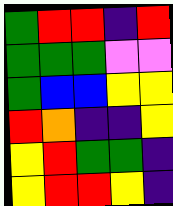[["green", "red", "red", "indigo", "red"], ["green", "green", "green", "violet", "violet"], ["green", "blue", "blue", "yellow", "yellow"], ["red", "orange", "indigo", "indigo", "yellow"], ["yellow", "red", "green", "green", "indigo"], ["yellow", "red", "red", "yellow", "indigo"]]